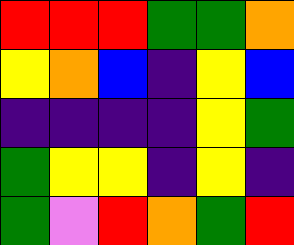[["red", "red", "red", "green", "green", "orange"], ["yellow", "orange", "blue", "indigo", "yellow", "blue"], ["indigo", "indigo", "indigo", "indigo", "yellow", "green"], ["green", "yellow", "yellow", "indigo", "yellow", "indigo"], ["green", "violet", "red", "orange", "green", "red"]]